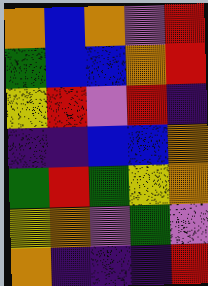[["orange", "blue", "orange", "violet", "red"], ["green", "blue", "blue", "orange", "red"], ["yellow", "red", "violet", "red", "indigo"], ["indigo", "indigo", "blue", "blue", "orange"], ["green", "red", "green", "yellow", "orange"], ["yellow", "orange", "violet", "green", "violet"], ["orange", "indigo", "indigo", "indigo", "red"]]